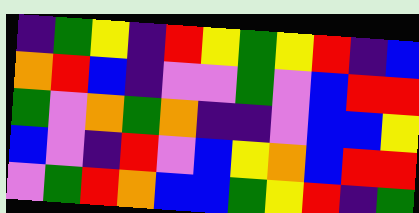[["indigo", "green", "yellow", "indigo", "red", "yellow", "green", "yellow", "red", "indigo", "blue"], ["orange", "red", "blue", "indigo", "violet", "violet", "green", "violet", "blue", "red", "red"], ["green", "violet", "orange", "green", "orange", "indigo", "indigo", "violet", "blue", "blue", "yellow"], ["blue", "violet", "indigo", "red", "violet", "blue", "yellow", "orange", "blue", "red", "red"], ["violet", "green", "red", "orange", "blue", "blue", "green", "yellow", "red", "indigo", "green"]]